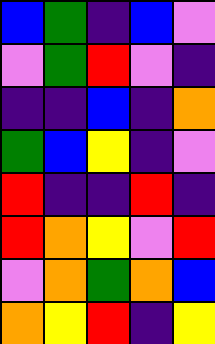[["blue", "green", "indigo", "blue", "violet"], ["violet", "green", "red", "violet", "indigo"], ["indigo", "indigo", "blue", "indigo", "orange"], ["green", "blue", "yellow", "indigo", "violet"], ["red", "indigo", "indigo", "red", "indigo"], ["red", "orange", "yellow", "violet", "red"], ["violet", "orange", "green", "orange", "blue"], ["orange", "yellow", "red", "indigo", "yellow"]]